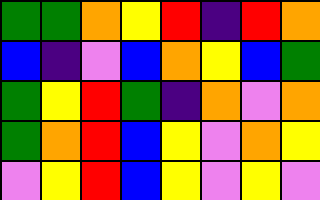[["green", "green", "orange", "yellow", "red", "indigo", "red", "orange"], ["blue", "indigo", "violet", "blue", "orange", "yellow", "blue", "green"], ["green", "yellow", "red", "green", "indigo", "orange", "violet", "orange"], ["green", "orange", "red", "blue", "yellow", "violet", "orange", "yellow"], ["violet", "yellow", "red", "blue", "yellow", "violet", "yellow", "violet"]]